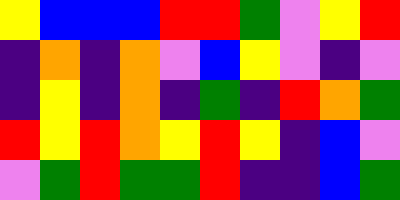[["yellow", "blue", "blue", "blue", "red", "red", "green", "violet", "yellow", "red"], ["indigo", "orange", "indigo", "orange", "violet", "blue", "yellow", "violet", "indigo", "violet"], ["indigo", "yellow", "indigo", "orange", "indigo", "green", "indigo", "red", "orange", "green"], ["red", "yellow", "red", "orange", "yellow", "red", "yellow", "indigo", "blue", "violet"], ["violet", "green", "red", "green", "green", "red", "indigo", "indigo", "blue", "green"]]